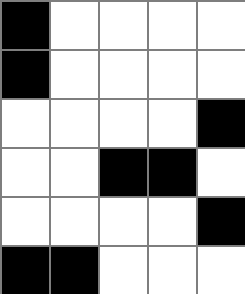[["black", "white", "white", "white", "white"], ["black", "white", "white", "white", "white"], ["white", "white", "white", "white", "black"], ["white", "white", "black", "black", "white"], ["white", "white", "white", "white", "black"], ["black", "black", "white", "white", "white"]]